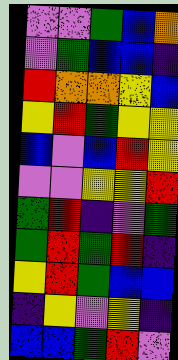[["violet", "violet", "green", "blue", "orange"], ["violet", "green", "blue", "blue", "indigo"], ["red", "orange", "orange", "yellow", "blue"], ["yellow", "red", "green", "yellow", "yellow"], ["blue", "violet", "blue", "red", "yellow"], ["violet", "violet", "yellow", "yellow", "red"], ["green", "red", "indigo", "violet", "green"], ["green", "red", "green", "red", "indigo"], ["yellow", "red", "green", "blue", "blue"], ["indigo", "yellow", "violet", "yellow", "indigo"], ["blue", "blue", "green", "red", "violet"]]